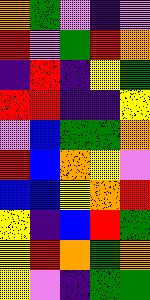[["orange", "green", "violet", "indigo", "violet"], ["red", "violet", "green", "red", "orange"], ["indigo", "red", "indigo", "yellow", "green"], ["red", "red", "indigo", "indigo", "yellow"], ["violet", "blue", "green", "green", "orange"], ["red", "blue", "orange", "yellow", "violet"], ["blue", "blue", "yellow", "orange", "red"], ["yellow", "indigo", "blue", "red", "green"], ["yellow", "red", "orange", "green", "orange"], ["yellow", "violet", "indigo", "green", "green"]]